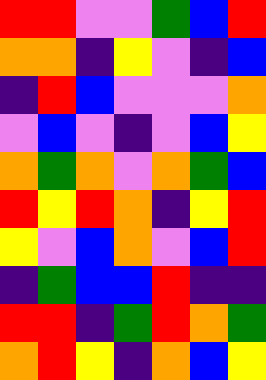[["red", "red", "violet", "violet", "green", "blue", "red"], ["orange", "orange", "indigo", "yellow", "violet", "indigo", "blue"], ["indigo", "red", "blue", "violet", "violet", "violet", "orange"], ["violet", "blue", "violet", "indigo", "violet", "blue", "yellow"], ["orange", "green", "orange", "violet", "orange", "green", "blue"], ["red", "yellow", "red", "orange", "indigo", "yellow", "red"], ["yellow", "violet", "blue", "orange", "violet", "blue", "red"], ["indigo", "green", "blue", "blue", "red", "indigo", "indigo"], ["red", "red", "indigo", "green", "red", "orange", "green"], ["orange", "red", "yellow", "indigo", "orange", "blue", "yellow"]]